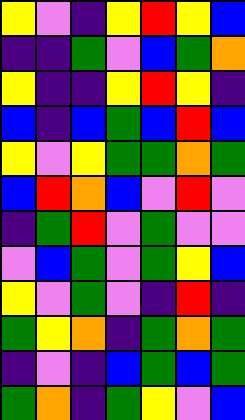[["yellow", "violet", "indigo", "yellow", "red", "yellow", "blue"], ["indigo", "indigo", "green", "violet", "blue", "green", "orange"], ["yellow", "indigo", "indigo", "yellow", "red", "yellow", "indigo"], ["blue", "indigo", "blue", "green", "blue", "red", "blue"], ["yellow", "violet", "yellow", "green", "green", "orange", "green"], ["blue", "red", "orange", "blue", "violet", "red", "violet"], ["indigo", "green", "red", "violet", "green", "violet", "violet"], ["violet", "blue", "green", "violet", "green", "yellow", "blue"], ["yellow", "violet", "green", "violet", "indigo", "red", "indigo"], ["green", "yellow", "orange", "indigo", "green", "orange", "green"], ["indigo", "violet", "indigo", "blue", "green", "blue", "green"], ["green", "orange", "indigo", "green", "yellow", "violet", "blue"]]